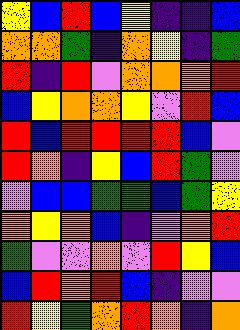[["yellow", "blue", "red", "blue", "yellow", "indigo", "indigo", "blue"], ["orange", "orange", "green", "indigo", "orange", "yellow", "indigo", "green"], ["red", "indigo", "red", "violet", "orange", "orange", "orange", "red"], ["blue", "yellow", "orange", "orange", "yellow", "violet", "red", "blue"], ["red", "blue", "red", "red", "red", "red", "blue", "violet"], ["red", "orange", "indigo", "yellow", "blue", "red", "green", "violet"], ["violet", "blue", "blue", "green", "green", "blue", "green", "yellow"], ["orange", "yellow", "orange", "blue", "indigo", "violet", "orange", "red"], ["green", "violet", "violet", "orange", "violet", "red", "yellow", "blue"], ["blue", "red", "orange", "red", "blue", "indigo", "violet", "violet"], ["red", "yellow", "green", "orange", "red", "orange", "indigo", "orange"]]